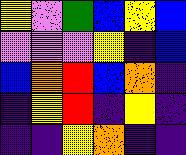[["yellow", "violet", "green", "blue", "yellow", "blue"], ["violet", "violet", "violet", "yellow", "indigo", "blue"], ["blue", "orange", "red", "blue", "orange", "indigo"], ["indigo", "yellow", "red", "indigo", "yellow", "indigo"], ["indigo", "indigo", "yellow", "orange", "indigo", "indigo"]]